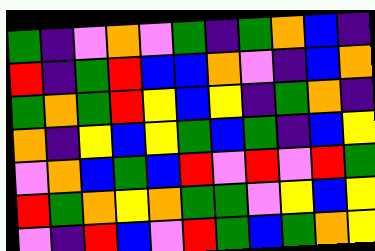[["green", "indigo", "violet", "orange", "violet", "green", "indigo", "green", "orange", "blue", "indigo"], ["red", "indigo", "green", "red", "blue", "blue", "orange", "violet", "indigo", "blue", "orange"], ["green", "orange", "green", "red", "yellow", "blue", "yellow", "indigo", "green", "orange", "indigo"], ["orange", "indigo", "yellow", "blue", "yellow", "green", "blue", "green", "indigo", "blue", "yellow"], ["violet", "orange", "blue", "green", "blue", "red", "violet", "red", "violet", "red", "green"], ["red", "green", "orange", "yellow", "orange", "green", "green", "violet", "yellow", "blue", "yellow"], ["violet", "indigo", "red", "blue", "violet", "red", "green", "blue", "green", "orange", "yellow"]]